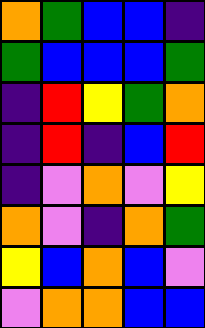[["orange", "green", "blue", "blue", "indigo"], ["green", "blue", "blue", "blue", "green"], ["indigo", "red", "yellow", "green", "orange"], ["indigo", "red", "indigo", "blue", "red"], ["indigo", "violet", "orange", "violet", "yellow"], ["orange", "violet", "indigo", "orange", "green"], ["yellow", "blue", "orange", "blue", "violet"], ["violet", "orange", "orange", "blue", "blue"]]